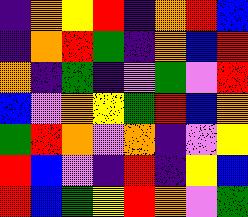[["indigo", "orange", "yellow", "red", "indigo", "orange", "red", "blue"], ["indigo", "orange", "red", "green", "indigo", "orange", "blue", "red"], ["orange", "indigo", "green", "indigo", "violet", "green", "violet", "red"], ["blue", "violet", "orange", "yellow", "green", "red", "blue", "orange"], ["green", "red", "orange", "violet", "orange", "indigo", "violet", "yellow"], ["red", "blue", "violet", "indigo", "red", "indigo", "yellow", "blue"], ["red", "blue", "green", "yellow", "red", "orange", "violet", "green"]]